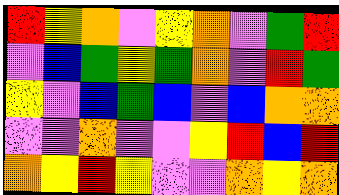[["red", "yellow", "orange", "violet", "yellow", "orange", "violet", "green", "red"], ["violet", "blue", "green", "yellow", "green", "orange", "violet", "red", "green"], ["yellow", "violet", "blue", "green", "blue", "violet", "blue", "orange", "orange"], ["violet", "violet", "orange", "violet", "violet", "yellow", "red", "blue", "red"], ["orange", "yellow", "red", "yellow", "violet", "violet", "orange", "yellow", "orange"]]